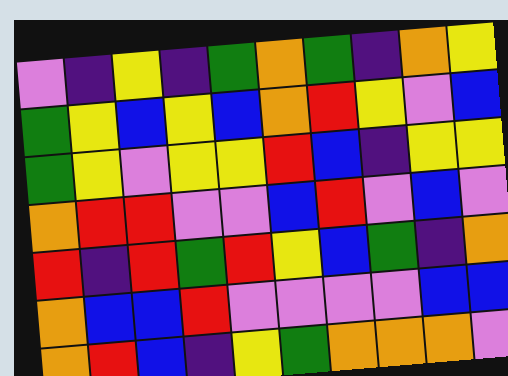[["violet", "indigo", "yellow", "indigo", "green", "orange", "green", "indigo", "orange", "yellow"], ["green", "yellow", "blue", "yellow", "blue", "orange", "red", "yellow", "violet", "blue"], ["green", "yellow", "violet", "yellow", "yellow", "red", "blue", "indigo", "yellow", "yellow"], ["orange", "red", "red", "violet", "violet", "blue", "red", "violet", "blue", "violet"], ["red", "indigo", "red", "green", "red", "yellow", "blue", "green", "indigo", "orange"], ["orange", "blue", "blue", "red", "violet", "violet", "violet", "violet", "blue", "blue"], ["orange", "red", "blue", "indigo", "yellow", "green", "orange", "orange", "orange", "violet"]]